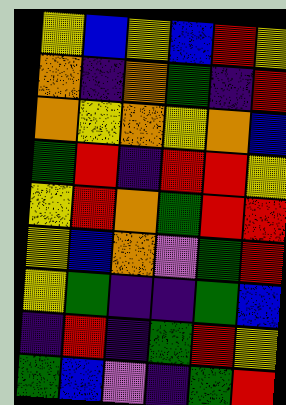[["yellow", "blue", "yellow", "blue", "red", "yellow"], ["orange", "indigo", "orange", "green", "indigo", "red"], ["orange", "yellow", "orange", "yellow", "orange", "blue"], ["green", "red", "indigo", "red", "red", "yellow"], ["yellow", "red", "orange", "green", "red", "red"], ["yellow", "blue", "orange", "violet", "green", "red"], ["yellow", "green", "indigo", "indigo", "green", "blue"], ["indigo", "red", "indigo", "green", "red", "yellow"], ["green", "blue", "violet", "indigo", "green", "red"]]